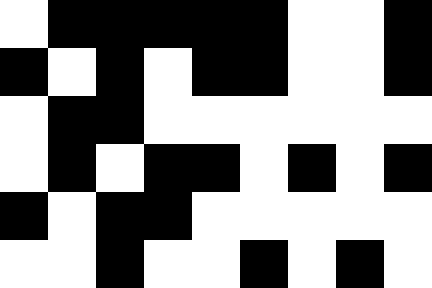[["white", "black", "black", "black", "black", "black", "white", "white", "black"], ["black", "white", "black", "white", "black", "black", "white", "white", "black"], ["white", "black", "black", "white", "white", "white", "white", "white", "white"], ["white", "black", "white", "black", "black", "white", "black", "white", "black"], ["black", "white", "black", "black", "white", "white", "white", "white", "white"], ["white", "white", "black", "white", "white", "black", "white", "black", "white"]]